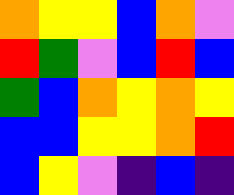[["orange", "yellow", "yellow", "blue", "orange", "violet"], ["red", "green", "violet", "blue", "red", "blue"], ["green", "blue", "orange", "yellow", "orange", "yellow"], ["blue", "blue", "yellow", "yellow", "orange", "red"], ["blue", "yellow", "violet", "indigo", "blue", "indigo"]]